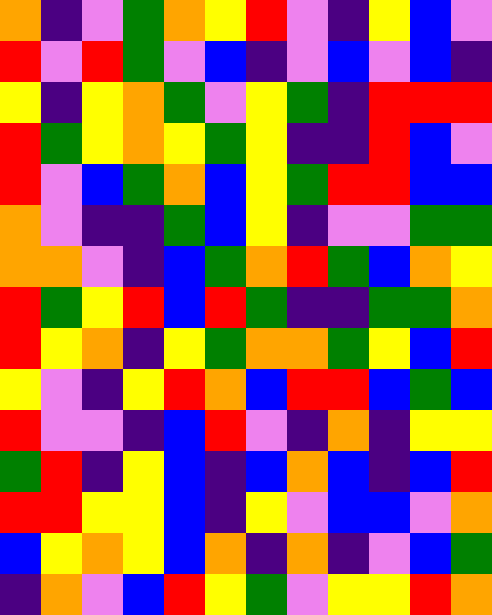[["orange", "indigo", "violet", "green", "orange", "yellow", "red", "violet", "indigo", "yellow", "blue", "violet"], ["red", "violet", "red", "green", "violet", "blue", "indigo", "violet", "blue", "violet", "blue", "indigo"], ["yellow", "indigo", "yellow", "orange", "green", "violet", "yellow", "green", "indigo", "red", "red", "red"], ["red", "green", "yellow", "orange", "yellow", "green", "yellow", "indigo", "indigo", "red", "blue", "violet"], ["red", "violet", "blue", "green", "orange", "blue", "yellow", "green", "red", "red", "blue", "blue"], ["orange", "violet", "indigo", "indigo", "green", "blue", "yellow", "indigo", "violet", "violet", "green", "green"], ["orange", "orange", "violet", "indigo", "blue", "green", "orange", "red", "green", "blue", "orange", "yellow"], ["red", "green", "yellow", "red", "blue", "red", "green", "indigo", "indigo", "green", "green", "orange"], ["red", "yellow", "orange", "indigo", "yellow", "green", "orange", "orange", "green", "yellow", "blue", "red"], ["yellow", "violet", "indigo", "yellow", "red", "orange", "blue", "red", "red", "blue", "green", "blue"], ["red", "violet", "violet", "indigo", "blue", "red", "violet", "indigo", "orange", "indigo", "yellow", "yellow"], ["green", "red", "indigo", "yellow", "blue", "indigo", "blue", "orange", "blue", "indigo", "blue", "red"], ["red", "red", "yellow", "yellow", "blue", "indigo", "yellow", "violet", "blue", "blue", "violet", "orange"], ["blue", "yellow", "orange", "yellow", "blue", "orange", "indigo", "orange", "indigo", "violet", "blue", "green"], ["indigo", "orange", "violet", "blue", "red", "yellow", "green", "violet", "yellow", "yellow", "red", "orange"]]